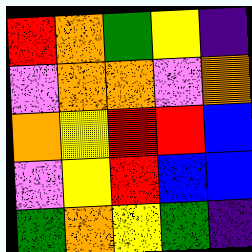[["red", "orange", "green", "yellow", "indigo"], ["violet", "orange", "orange", "violet", "orange"], ["orange", "yellow", "red", "red", "blue"], ["violet", "yellow", "red", "blue", "blue"], ["green", "orange", "yellow", "green", "indigo"]]